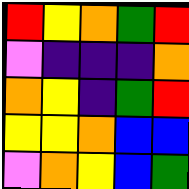[["red", "yellow", "orange", "green", "red"], ["violet", "indigo", "indigo", "indigo", "orange"], ["orange", "yellow", "indigo", "green", "red"], ["yellow", "yellow", "orange", "blue", "blue"], ["violet", "orange", "yellow", "blue", "green"]]